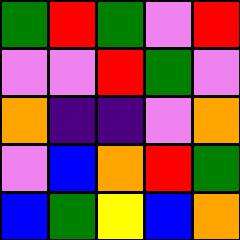[["green", "red", "green", "violet", "red"], ["violet", "violet", "red", "green", "violet"], ["orange", "indigo", "indigo", "violet", "orange"], ["violet", "blue", "orange", "red", "green"], ["blue", "green", "yellow", "blue", "orange"]]